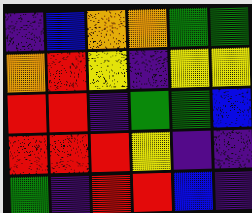[["indigo", "blue", "orange", "orange", "green", "green"], ["orange", "red", "yellow", "indigo", "yellow", "yellow"], ["red", "red", "indigo", "green", "green", "blue"], ["red", "red", "red", "yellow", "indigo", "indigo"], ["green", "indigo", "red", "red", "blue", "indigo"]]